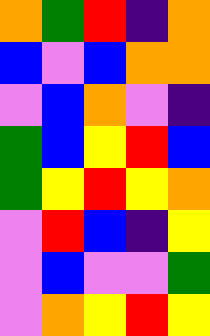[["orange", "green", "red", "indigo", "orange"], ["blue", "violet", "blue", "orange", "orange"], ["violet", "blue", "orange", "violet", "indigo"], ["green", "blue", "yellow", "red", "blue"], ["green", "yellow", "red", "yellow", "orange"], ["violet", "red", "blue", "indigo", "yellow"], ["violet", "blue", "violet", "violet", "green"], ["violet", "orange", "yellow", "red", "yellow"]]